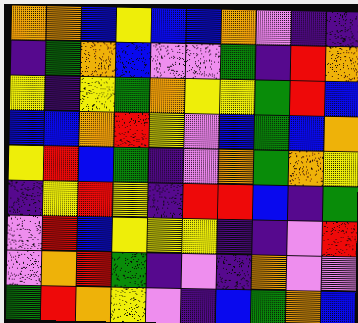[["orange", "orange", "blue", "yellow", "blue", "blue", "orange", "violet", "indigo", "indigo"], ["indigo", "green", "orange", "blue", "violet", "violet", "green", "indigo", "red", "orange"], ["yellow", "indigo", "yellow", "green", "orange", "yellow", "yellow", "green", "red", "blue"], ["blue", "blue", "orange", "red", "yellow", "violet", "blue", "green", "blue", "orange"], ["yellow", "red", "blue", "green", "indigo", "violet", "orange", "green", "orange", "yellow"], ["indigo", "yellow", "red", "yellow", "indigo", "red", "red", "blue", "indigo", "green"], ["violet", "red", "blue", "yellow", "yellow", "yellow", "indigo", "indigo", "violet", "red"], ["violet", "orange", "red", "green", "indigo", "violet", "indigo", "orange", "violet", "violet"], ["green", "red", "orange", "yellow", "violet", "indigo", "blue", "green", "orange", "blue"]]